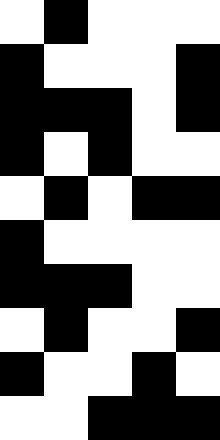[["white", "black", "white", "white", "white"], ["black", "white", "white", "white", "black"], ["black", "black", "black", "white", "black"], ["black", "white", "black", "white", "white"], ["white", "black", "white", "black", "black"], ["black", "white", "white", "white", "white"], ["black", "black", "black", "white", "white"], ["white", "black", "white", "white", "black"], ["black", "white", "white", "black", "white"], ["white", "white", "black", "black", "black"]]